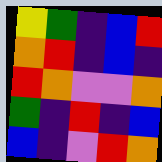[["yellow", "green", "indigo", "blue", "red"], ["orange", "red", "indigo", "blue", "indigo"], ["red", "orange", "violet", "violet", "orange"], ["green", "indigo", "red", "indigo", "blue"], ["blue", "indigo", "violet", "red", "orange"]]